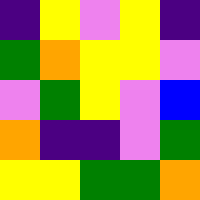[["indigo", "yellow", "violet", "yellow", "indigo"], ["green", "orange", "yellow", "yellow", "violet"], ["violet", "green", "yellow", "violet", "blue"], ["orange", "indigo", "indigo", "violet", "green"], ["yellow", "yellow", "green", "green", "orange"]]